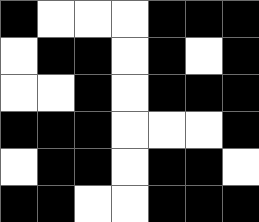[["black", "white", "white", "white", "black", "black", "black"], ["white", "black", "black", "white", "black", "white", "black"], ["white", "white", "black", "white", "black", "black", "black"], ["black", "black", "black", "white", "white", "white", "black"], ["white", "black", "black", "white", "black", "black", "white"], ["black", "black", "white", "white", "black", "black", "black"]]